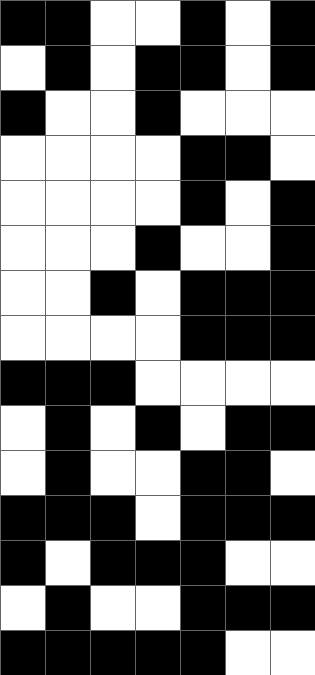[["black", "black", "white", "white", "black", "white", "black"], ["white", "black", "white", "black", "black", "white", "black"], ["black", "white", "white", "black", "white", "white", "white"], ["white", "white", "white", "white", "black", "black", "white"], ["white", "white", "white", "white", "black", "white", "black"], ["white", "white", "white", "black", "white", "white", "black"], ["white", "white", "black", "white", "black", "black", "black"], ["white", "white", "white", "white", "black", "black", "black"], ["black", "black", "black", "white", "white", "white", "white"], ["white", "black", "white", "black", "white", "black", "black"], ["white", "black", "white", "white", "black", "black", "white"], ["black", "black", "black", "white", "black", "black", "black"], ["black", "white", "black", "black", "black", "white", "white"], ["white", "black", "white", "white", "black", "black", "black"], ["black", "black", "black", "black", "black", "white", "white"]]